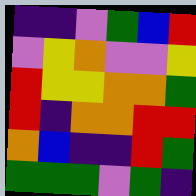[["indigo", "indigo", "violet", "green", "blue", "red"], ["violet", "yellow", "orange", "violet", "violet", "yellow"], ["red", "yellow", "yellow", "orange", "orange", "green"], ["red", "indigo", "orange", "orange", "red", "red"], ["orange", "blue", "indigo", "indigo", "red", "green"], ["green", "green", "green", "violet", "green", "indigo"]]